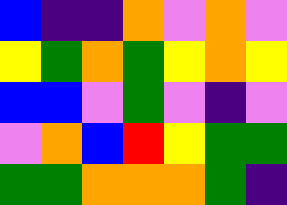[["blue", "indigo", "indigo", "orange", "violet", "orange", "violet"], ["yellow", "green", "orange", "green", "yellow", "orange", "yellow"], ["blue", "blue", "violet", "green", "violet", "indigo", "violet"], ["violet", "orange", "blue", "red", "yellow", "green", "green"], ["green", "green", "orange", "orange", "orange", "green", "indigo"]]